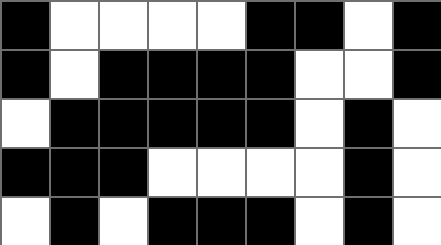[["black", "white", "white", "white", "white", "black", "black", "white", "black"], ["black", "white", "black", "black", "black", "black", "white", "white", "black"], ["white", "black", "black", "black", "black", "black", "white", "black", "white"], ["black", "black", "black", "white", "white", "white", "white", "black", "white"], ["white", "black", "white", "black", "black", "black", "white", "black", "white"]]